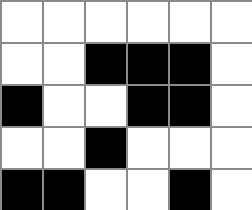[["white", "white", "white", "white", "white", "white"], ["white", "white", "black", "black", "black", "white"], ["black", "white", "white", "black", "black", "white"], ["white", "white", "black", "white", "white", "white"], ["black", "black", "white", "white", "black", "white"]]